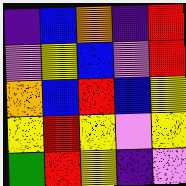[["indigo", "blue", "orange", "indigo", "red"], ["violet", "yellow", "blue", "violet", "red"], ["orange", "blue", "red", "blue", "yellow"], ["yellow", "red", "yellow", "violet", "yellow"], ["green", "red", "yellow", "indigo", "violet"]]